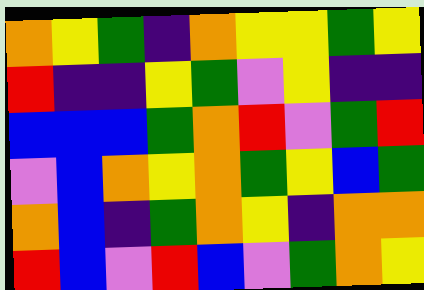[["orange", "yellow", "green", "indigo", "orange", "yellow", "yellow", "green", "yellow"], ["red", "indigo", "indigo", "yellow", "green", "violet", "yellow", "indigo", "indigo"], ["blue", "blue", "blue", "green", "orange", "red", "violet", "green", "red"], ["violet", "blue", "orange", "yellow", "orange", "green", "yellow", "blue", "green"], ["orange", "blue", "indigo", "green", "orange", "yellow", "indigo", "orange", "orange"], ["red", "blue", "violet", "red", "blue", "violet", "green", "orange", "yellow"]]